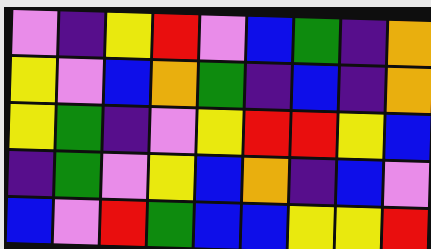[["violet", "indigo", "yellow", "red", "violet", "blue", "green", "indigo", "orange"], ["yellow", "violet", "blue", "orange", "green", "indigo", "blue", "indigo", "orange"], ["yellow", "green", "indigo", "violet", "yellow", "red", "red", "yellow", "blue"], ["indigo", "green", "violet", "yellow", "blue", "orange", "indigo", "blue", "violet"], ["blue", "violet", "red", "green", "blue", "blue", "yellow", "yellow", "red"]]